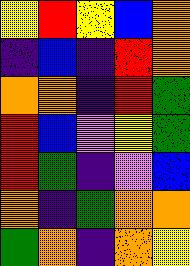[["yellow", "red", "yellow", "blue", "orange"], ["indigo", "blue", "indigo", "red", "orange"], ["orange", "orange", "indigo", "red", "green"], ["red", "blue", "violet", "yellow", "green"], ["red", "green", "indigo", "violet", "blue"], ["orange", "indigo", "green", "orange", "orange"], ["green", "orange", "indigo", "orange", "yellow"]]